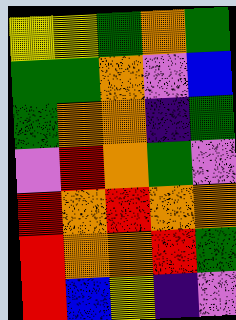[["yellow", "yellow", "green", "orange", "green"], ["green", "green", "orange", "violet", "blue"], ["green", "orange", "orange", "indigo", "green"], ["violet", "red", "orange", "green", "violet"], ["red", "orange", "red", "orange", "orange"], ["red", "orange", "orange", "red", "green"], ["red", "blue", "yellow", "indigo", "violet"]]